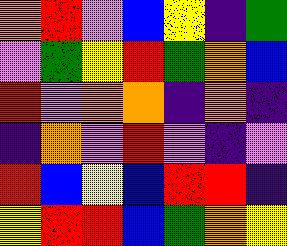[["orange", "red", "violet", "blue", "yellow", "indigo", "green"], ["violet", "green", "yellow", "red", "green", "orange", "blue"], ["red", "violet", "orange", "orange", "indigo", "orange", "indigo"], ["indigo", "orange", "violet", "red", "violet", "indigo", "violet"], ["red", "blue", "yellow", "blue", "red", "red", "indigo"], ["yellow", "red", "red", "blue", "green", "orange", "yellow"]]